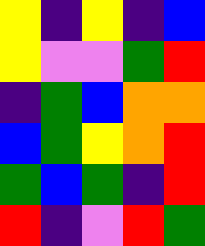[["yellow", "indigo", "yellow", "indigo", "blue"], ["yellow", "violet", "violet", "green", "red"], ["indigo", "green", "blue", "orange", "orange"], ["blue", "green", "yellow", "orange", "red"], ["green", "blue", "green", "indigo", "red"], ["red", "indigo", "violet", "red", "green"]]